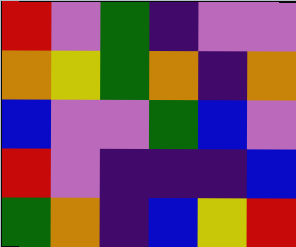[["red", "violet", "green", "indigo", "violet", "violet"], ["orange", "yellow", "green", "orange", "indigo", "orange"], ["blue", "violet", "violet", "green", "blue", "violet"], ["red", "violet", "indigo", "indigo", "indigo", "blue"], ["green", "orange", "indigo", "blue", "yellow", "red"]]